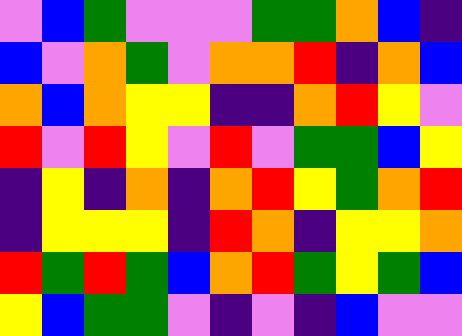[["violet", "blue", "green", "violet", "violet", "violet", "green", "green", "orange", "blue", "indigo"], ["blue", "violet", "orange", "green", "violet", "orange", "orange", "red", "indigo", "orange", "blue"], ["orange", "blue", "orange", "yellow", "yellow", "indigo", "indigo", "orange", "red", "yellow", "violet"], ["red", "violet", "red", "yellow", "violet", "red", "violet", "green", "green", "blue", "yellow"], ["indigo", "yellow", "indigo", "orange", "indigo", "orange", "red", "yellow", "green", "orange", "red"], ["indigo", "yellow", "yellow", "yellow", "indigo", "red", "orange", "indigo", "yellow", "yellow", "orange"], ["red", "green", "red", "green", "blue", "orange", "red", "green", "yellow", "green", "blue"], ["yellow", "blue", "green", "green", "violet", "indigo", "violet", "indigo", "blue", "violet", "violet"]]